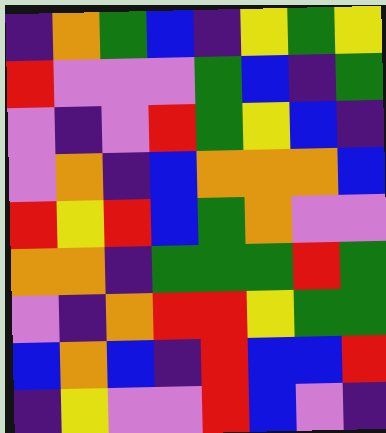[["indigo", "orange", "green", "blue", "indigo", "yellow", "green", "yellow"], ["red", "violet", "violet", "violet", "green", "blue", "indigo", "green"], ["violet", "indigo", "violet", "red", "green", "yellow", "blue", "indigo"], ["violet", "orange", "indigo", "blue", "orange", "orange", "orange", "blue"], ["red", "yellow", "red", "blue", "green", "orange", "violet", "violet"], ["orange", "orange", "indigo", "green", "green", "green", "red", "green"], ["violet", "indigo", "orange", "red", "red", "yellow", "green", "green"], ["blue", "orange", "blue", "indigo", "red", "blue", "blue", "red"], ["indigo", "yellow", "violet", "violet", "red", "blue", "violet", "indigo"]]